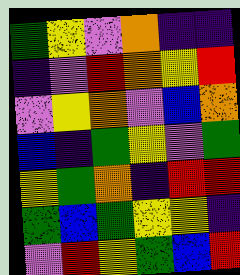[["green", "yellow", "violet", "orange", "indigo", "indigo"], ["indigo", "violet", "red", "orange", "yellow", "red"], ["violet", "yellow", "orange", "violet", "blue", "orange"], ["blue", "indigo", "green", "yellow", "violet", "green"], ["yellow", "green", "orange", "indigo", "red", "red"], ["green", "blue", "green", "yellow", "yellow", "indigo"], ["violet", "red", "yellow", "green", "blue", "red"]]